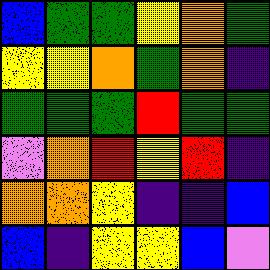[["blue", "green", "green", "yellow", "orange", "green"], ["yellow", "yellow", "orange", "green", "orange", "indigo"], ["green", "green", "green", "red", "green", "green"], ["violet", "orange", "red", "yellow", "red", "indigo"], ["orange", "orange", "yellow", "indigo", "indigo", "blue"], ["blue", "indigo", "yellow", "yellow", "blue", "violet"]]